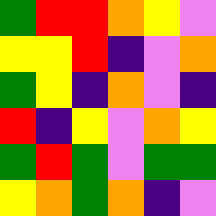[["green", "red", "red", "orange", "yellow", "violet"], ["yellow", "yellow", "red", "indigo", "violet", "orange"], ["green", "yellow", "indigo", "orange", "violet", "indigo"], ["red", "indigo", "yellow", "violet", "orange", "yellow"], ["green", "red", "green", "violet", "green", "green"], ["yellow", "orange", "green", "orange", "indigo", "violet"]]